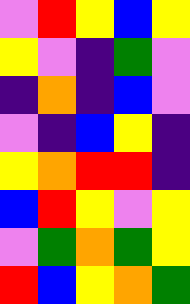[["violet", "red", "yellow", "blue", "yellow"], ["yellow", "violet", "indigo", "green", "violet"], ["indigo", "orange", "indigo", "blue", "violet"], ["violet", "indigo", "blue", "yellow", "indigo"], ["yellow", "orange", "red", "red", "indigo"], ["blue", "red", "yellow", "violet", "yellow"], ["violet", "green", "orange", "green", "yellow"], ["red", "blue", "yellow", "orange", "green"]]